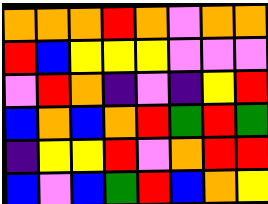[["orange", "orange", "orange", "red", "orange", "violet", "orange", "orange"], ["red", "blue", "yellow", "yellow", "yellow", "violet", "violet", "violet"], ["violet", "red", "orange", "indigo", "violet", "indigo", "yellow", "red"], ["blue", "orange", "blue", "orange", "red", "green", "red", "green"], ["indigo", "yellow", "yellow", "red", "violet", "orange", "red", "red"], ["blue", "violet", "blue", "green", "red", "blue", "orange", "yellow"]]